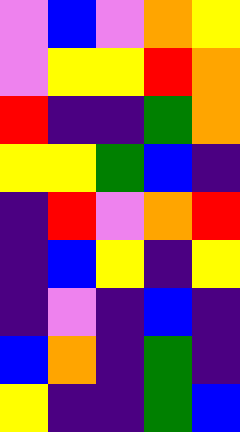[["violet", "blue", "violet", "orange", "yellow"], ["violet", "yellow", "yellow", "red", "orange"], ["red", "indigo", "indigo", "green", "orange"], ["yellow", "yellow", "green", "blue", "indigo"], ["indigo", "red", "violet", "orange", "red"], ["indigo", "blue", "yellow", "indigo", "yellow"], ["indigo", "violet", "indigo", "blue", "indigo"], ["blue", "orange", "indigo", "green", "indigo"], ["yellow", "indigo", "indigo", "green", "blue"]]